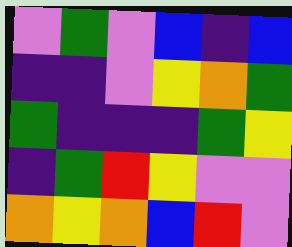[["violet", "green", "violet", "blue", "indigo", "blue"], ["indigo", "indigo", "violet", "yellow", "orange", "green"], ["green", "indigo", "indigo", "indigo", "green", "yellow"], ["indigo", "green", "red", "yellow", "violet", "violet"], ["orange", "yellow", "orange", "blue", "red", "violet"]]